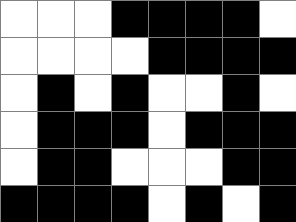[["white", "white", "white", "black", "black", "black", "black", "white"], ["white", "white", "white", "white", "black", "black", "black", "black"], ["white", "black", "white", "black", "white", "white", "black", "white"], ["white", "black", "black", "black", "white", "black", "black", "black"], ["white", "black", "black", "white", "white", "white", "black", "black"], ["black", "black", "black", "black", "white", "black", "white", "black"]]